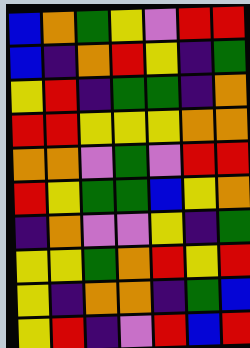[["blue", "orange", "green", "yellow", "violet", "red", "red"], ["blue", "indigo", "orange", "red", "yellow", "indigo", "green"], ["yellow", "red", "indigo", "green", "green", "indigo", "orange"], ["red", "red", "yellow", "yellow", "yellow", "orange", "orange"], ["orange", "orange", "violet", "green", "violet", "red", "red"], ["red", "yellow", "green", "green", "blue", "yellow", "orange"], ["indigo", "orange", "violet", "violet", "yellow", "indigo", "green"], ["yellow", "yellow", "green", "orange", "red", "yellow", "red"], ["yellow", "indigo", "orange", "orange", "indigo", "green", "blue"], ["yellow", "red", "indigo", "violet", "red", "blue", "red"]]